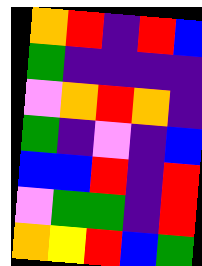[["orange", "red", "indigo", "red", "blue"], ["green", "indigo", "indigo", "indigo", "indigo"], ["violet", "orange", "red", "orange", "indigo"], ["green", "indigo", "violet", "indigo", "blue"], ["blue", "blue", "red", "indigo", "red"], ["violet", "green", "green", "indigo", "red"], ["orange", "yellow", "red", "blue", "green"]]